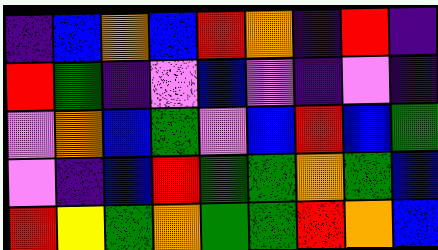[["indigo", "blue", "orange", "blue", "red", "orange", "indigo", "red", "indigo"], ["red", "green", "indigo", "violet", "blue", "violet", "indigo", "violet", "indigo"], ["violet", "orange", "blue", "green", "violet", "blue", "red", "blue", "green"], ["violet", "indigo", "blue", "red", "green", "green", "orange", "green", "blue"], ["red", "yellow", "green", "orange", "green", "green", "red", "orange", "blue"]]